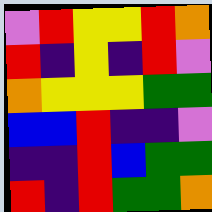[["violet", "red", "yellow", "yellow", "red", "orange"], ["red", "indigo", "yellow", "indigo", "red", "violet"], ["orange", "yellow", "yellow", "yellow", "green", "green"], ["blue", "blue", "red", "indigo", "indigo", "violet"], ["indigo", "indigo", "red", "blue", "green", "green"], ["red", "indigo", "red", "green", "green", "orange"]]